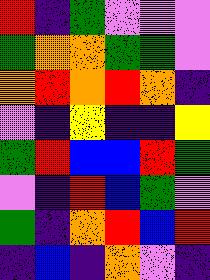[["red", "indigo", "green", "violet", "violet", "violet"], ["green", "orange", "orange", "green", "green", "violet"], ["orange", "red", "orange", "red", "orange", "indigo"], ["violet", "indigo", "yellow", "indigo", "indigo", "yellow"], ["green", "red", "blue", "blue", "red", "green"], ["violet", "indigo", "red", "blue", "green", "violet"], ["green", "indigo", "orange", "red", "blue", "red"], ["indigo", "blue", "indigo", "orange", "violet", "indigo"]]